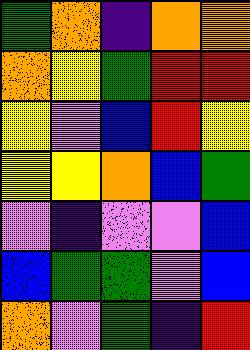[["green", "orange", "indigo", "orange", "orange"], ["orange", "yellow", "green", "red", "red"], ["yellow", "violet", "blue", "red", "yellow"], ["yellow", "yellow", "orange", "blue", "green"], ["violet", "indigo", "violet", "violet", "blue"], ["blue", "green", "green", "violet", "blue"], ["orange", "violet", "green", "indigo", "red"]]